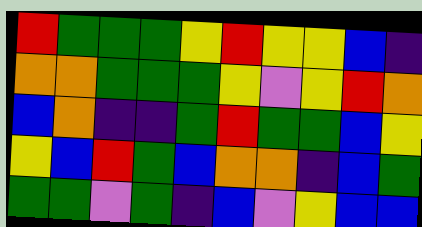[["red", "green", "green", "green", "yellow", "red", "yellow", "yellow", "blue", "indigo"], ["orange", "orange", "green", "green", "green", "yellow", "violet", "yellow", "red", "orange"], ["blue", "orange", "indigo", "indigo", "green", "red", "green", "green", "blue", "yellow"], ["yellow", "blue", "red", "green", "blue", "orange", "orange", "indigo", "blue", "green"], ["green", "green", "violet", "green", "indigo", "blue", "violet", "yellow", "blue", "blue"]]